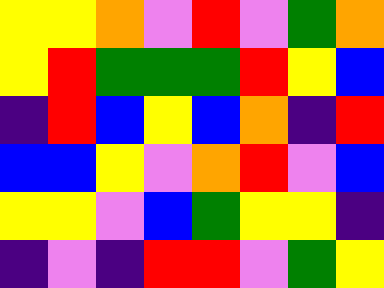[["yellow", "yellow", "orange", "violet", "red", "violet", "green", "orange"], ["yellow", "red", "green", "green", "green", "red", "yellow", "blue"], ["indigo", "red", "blue", "yellow", "blue", "orange", "indigo", "red"], ["blue", "blue", "yellow", "violet", "orange", "red", "violet", "blue"], ["yellow", "yellow", "violet", "blue", "green", "yellow", "yellow", "indigo"], ["indigo", "violet", "indigo", "red", "red", "violet", "green", "yellow"]]